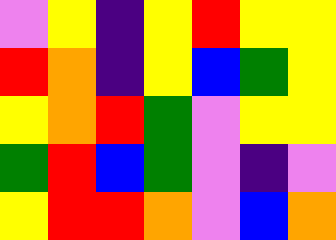[["violet", "yellow", "indigo", "yellow", "red", "yellow", "yellow"], ["red", "orange", "indigo", "yellow", "blue", "green", "yellow"], ["yellow", "orange", "red", "green", "violet", "yellow", "yellow"], ["green", "red", "blue", "green", "violet", "indigo", "violet"], ["yellow", "red", "red", "orange", "violet", "blue", "orange"]]